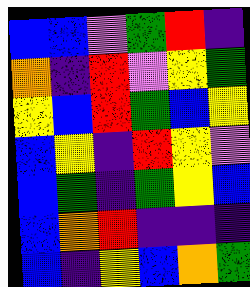[["blue", "blue", "violet", "green", "red", "indigo"], ["orange", "indigo", "red", "violet", "yellow", "green"], ["yellow", "blue", "red", "green", "blue", "yellow"], ["blue", "yellow", "indigo", "red", "yellow", "violet"], ["blue", "green", "indigo", "green", "yellow", "blue"], ["blue", "orange", "red", "indigo", "indigo", "indigo"], ["blue", "indigo", "yellow", "blue", "orange", "green"]]